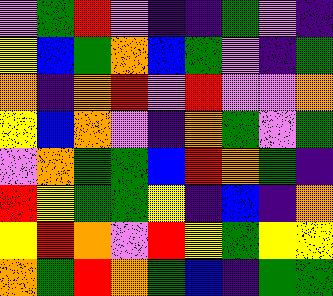[["violet", "green", "red", "violet", "indigo", "indigo", "green", "violet", "indigo"], ["yellow", "blue", "green", "orange", "blue", "green", "violet", "indigo", "green"], ["orange", "indigo", "orange", "red", "violet", "red", "violet", "violet", "orange"], ["yellow", "blue", "orange", "violet", "indigo", "orange", "green", "violet", "green"], ["violet", "orange", "green", "green", "blue", "red", "orange", "green", "indigo"], ["red", "yellow", "green", "green", "yellow", "indigo", "blue", "indigo", "orange"], ["yellow", "red", "orange", "violet", "red", "yellow", "green", "yellow", "yellow"], ["orange", "green", "red", "orange", "green", "blue", "indigo", "green", "green"]]